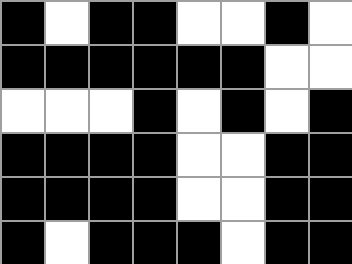[["black", "white", "black", "black", "white", "white", "black", "white"], ["black", "black", "black", "black", "black", "black", "white", "white"], ["white", "white", "white", "black", "white", "black", "white", "black"], ["black", "black", "black", "black", "white", "white", "black", "black"], ["black", "black", "black", "black", "white", "white", "black", "black"], ["black", "white", "black", "black", "black", "white", "black", "black"]]